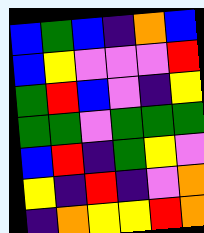[["blue", "green", "blue", "indigo", "orange", "blue"], ["blue", "yellow", "violet", "violet", "violet", "red"], ["green", "red", "blue", "violet", "indigo", "yellow"], ["green", "green", "violet", "green", "green", "green"], ["blue", "red", "indigo", "green", "yellow", "violet"], ["yellow", "indigo", "red", "indigo", "violet", "orange"], ["indigo", "orange", "yellow", "yellow", "red", "orange"]]